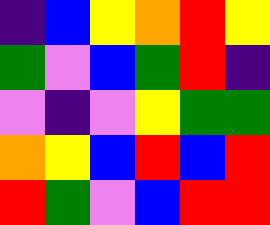[["indigo", "blue", "yellow", "orange", "red", "yellow"], ["green", "violet", "blue", "green", "red", "indigo"], ["violet", "indigo", "violet", "yellow", "green", "green"], ["orange", "yellow", "blue", "red", "blue", "red"], ["red", "green", "violet", "blue", "red", "red"]]